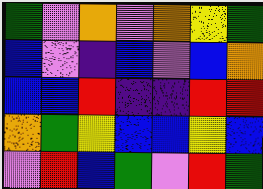[["green", "violet", "orange", "violet", "orange", "yellow", "green"], ["blue", "violet", "indigo", "blue", "violet", "blue", "orange"], ["blue", "blue", "red", "indigo", "indigo", "red", "red"], ["orange", "green", "yellow", "blue", "blue", "yellow", "blue"], ["violet", "red", "blue", "green", "violet", "red", "green"]]